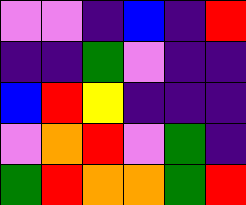[["violet", "violet", "indigo", "blue", "indigo", "red"], ["indigo", "indigo", "green", "violet", "indigo", "indigo"], ["blue", "red", "yellow", "indigo", "indigo", "indigo"], ["violet", "orange", "red", "violet", "green", "indigo"], ["green", "red", "orange", "orange", "green", "red"]]